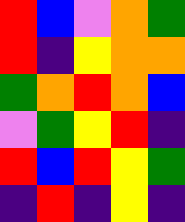[["red", "blue", "violet", "orange", "green"], ["red", "indigo", "yellow", "orange", "orange"], ["green", "orange", "red", "orange", "blue"], ["violet", "green", "yellow", "red", "indigo"], ["red", "blue", "red", "yellow", "green"], ["indigo", "red", "indigo", "yellow", "indigo"]]